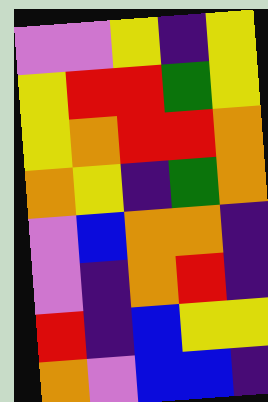[["violet", "violet", "yellow", "indigo", "yellow"], ["yellow", "red", "red", "green", "yellow"], ["yellow", "orange", "red", "red", "orange"], ["orange", "yellow", "indigo", "green", "orange"], ["violet", "blue", "orange", "orange", "indigo"], ["violet", "indigo", "orange", "red", "indigo"], ["red", "indigo", "blue", "yellow", "yellow"], ["orange", "violet", "blue", "blue", "indigo"]]